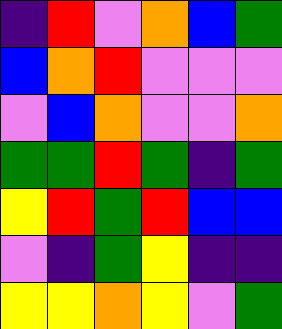[["indigo", "red", "violet", "orange", "blue", "green"], ["blue", "orange", "red", "violet", "violet", "violet"], ["violet", "blue", "orange", "violet", "violet", "orange"], ["green", "green", "red", "green", "indigo", "green"], ["yellow", "red", "green", "red", "blue", "blue"], ["violet", "indigo", "green", "yellow", "indigo", "indigo"], ["yellow", "yellow", "orange", "yellow", "violet", "green"]]